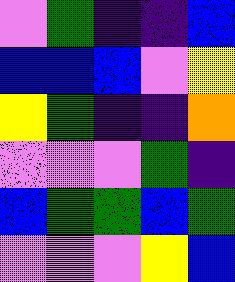[["violet", "green", "indigo", "indigo", "blue"], ["blue", "blue", "blue", "violet", "yellow"], ["yellow", "green", "indigo", "indigo", "orange"], ["violet", "violet", "violet", "green", "indigo"], ["blue", "green", "green", "blue", "green"], ["violet", "violet", "violet", "yellow", "blue"]]